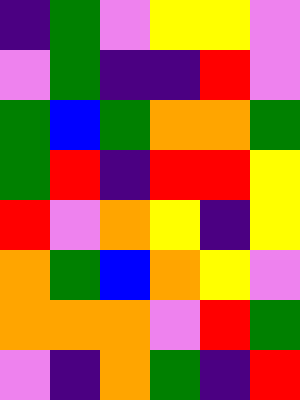[["indigo", "green", "violet", "yellow", "yellow", "violet"], ["violet", "green", "indigo", "indigo", "red", "violet"], ["green", "blue", "green", "orange", "orange", "green"], ["green", "red", "indigo", "red", "red", "yellow"], ["red", "violet", "orange", "yellow", "indigo", "yellow"], ["orange", "green", "blue", "orange", "yellow", "violet"], ["orange", "orange", "orange", "violet", "red", "green"], ["violet", "indigo", "orange", "green", "indigo", "red"]]